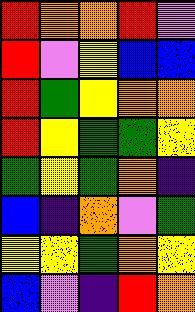[["red", "orange", "orange", "red", "violet"], ["red", "violet", "yellow", "blue", "blue"], ["red", "green", "yellow", "orange", "orange"], ["red", "yellow", "green", "green", "yellow"], ["green", "yellow", "green", "orange", "indigo"], ["blue", "indigo", "orange", "violet", "green"], ["yellow", "yellow", "green", "orange", "yellow"], ["blue", "violet", "indigo", "red", "orange"]]